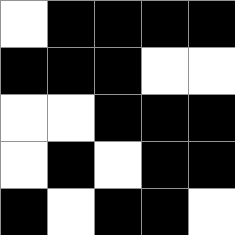[["white", "black", "black", "black", "black"], ["black", "black", "black", "white", "white"], ["white", "white", "black", "black", "black"], ["white", "black", "white", "black", "black"], ["black", "white", "black", "black", "white"]]